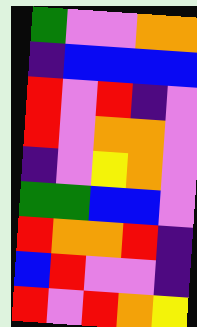[["green", "violet", "violet", "orange", "orange"], ["indigo", "blue", "blue", "blue", "blue"], ["red", "violet", "red", "indigo", "violet"], ["red", "violet", "orange", "orange", "violet"], ["indigo", "violet", "yellow", "orange", "violet"], ["green", "green", "blue", "blue", "violet"], ["red", "orange", "orange", "red", "indigo"], ["blue", "red", "violet", "violet", "indigo"], ["red", "violet", "red", "orange", "yellow"]]